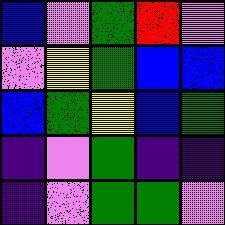[["blue", "violet", "green", "red", "violet"], ["violet", "yellow", "green", "blue", "blue"], ["blue", "green", "yellow", "blue", "green"], ["indigo", "violet", "green", "indigo", "indigo"], ["indigo", "violet", "green", "green", "violet"]]